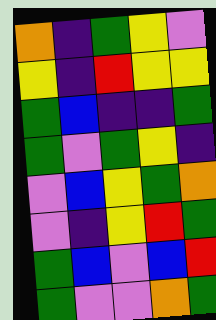[["orange", "indigo", "green", "yellow", "violet"], ["yellow", "indigo", "red", "yellow", "yellow"], ["green", "blue", "indigo", "indigo", "green"], ["green", "violet", "green", "yellow", "indigo"], ["violet", "blue", "yellow", "green", "orange"], ["violet", "indigo", "yellow", "red", "green"], ["green", "blue", "violet", "blue", "red"], ["green", "violet", "violet", "orange", "green"]]